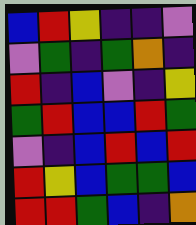[["blue", "red", "yellow", "indigo", "indigo", "violet"], ["violet", "green", "indigo", "green", "orange", "indigo"], ["red", "indigo", "blue", "violet", "indigo", "yellow"], ["green", "red", "blue", "blue", "red", "green"], ["violet", "indigo", "blue", "red", "blue", "red"], ["red", "yellow", "blue", "green", "green", "blue"], ["red", "red", "green", "blue", "indigo", "orange"]]